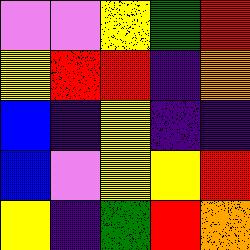[["violet", "violet", "yellow", "green", "red"], ["yellow", "red", "red", "indigo", "orange"], ["blue", "indigo", "yellow", "indigo", "indigo"], ["blue", "violet", "yellow", "yellow", "red"], ["yellow", "indigo", "green", "red", "orange"]]